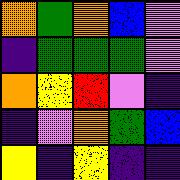[["orange", "green", "orange", "blue", "violet"], ["indigo", "green", "green", "green", "violet"], ["orange", "yellow", "red", "violet", "indigo"], ["indigo", "violet", "orange", "green", "blue"], ["yellow", "indigo", "yellow", "indigo", "indigo"]]